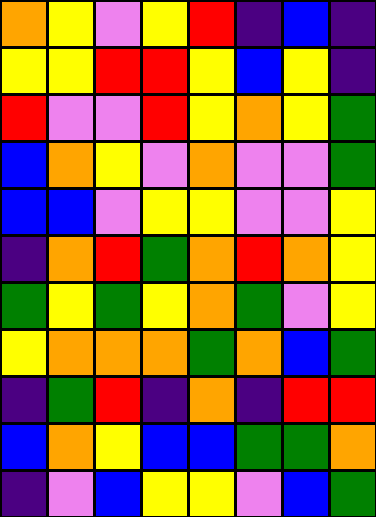[["orange", "yellow", "violet", "yellow", "red", "indigo", "blue", "indigo"], ["yellow", "yellow", "red", "red", "yellow", "blue", "yellow", "indigo"], ["red", "violet", "violet", "red", "yellow", "orange", "yellow", "green"], ["blue", "orange", "yellow", "violet", "orange", "violet", "violet", "green"], ["blue", "blue", "violet", "yellow", "yellow", "violet", "violet", "yellow"], ["indigo", "orange", "red", "green", "orange", "red", "orange", "yellow"], ["green", "yellow", "green", "yellow", "orange", "green", "violet", "yellow"], ["yellow", "orange", "orange", "orange", "green", "orange", "blue", "green"], ["indigo", "green", "red", "indigo", "orange", "indigo", "red", "red"], ["blue", "orange", "yellow", "blue", "blue", "green", "green", "orange"], ["indigo", "violet", "blue", "yellow", "yellow", "violet", "blue", "green"]]